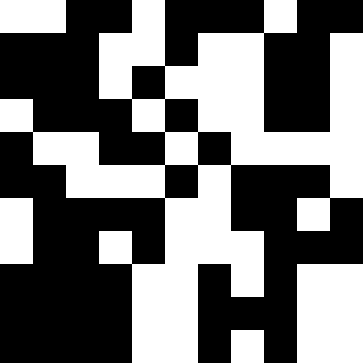[["white", "white", "black", "black", "white", "black", "black", "black", "white", "black", "black"], ["black", "black", "black", "white", "white", "black", "white", "white", "black", "black", "white"], ["black", "black", "black", "white", "black", "white", "white", "white", "black", "black", "white"], ["white", "black", "black", "black", "white", "black", "white", "white", "black", "black", "white"], ["black", "white", "white", "black", "black", "white", "black", "white", "white", "white", "white"], ["black", "black", "white", "white", "white", "black", "white", "black", "black", "black", "white"], ["white", "black", "black", "black", "black", "white", "white", "black", "black", "white", "black"], ["white", "black", "black", "white", "black", "white", "white", "white", "black", "black", "black"], ["black", "black", "black", "black", "white", "white", "black", "white", "black", "white", "white"], ["black", "black", "black", "black", "white", "white", "black", "black", "black", "white", "white"], ["black", "black", "black", "black", "white", "white", "black", "white", "black", "white", "white"]]